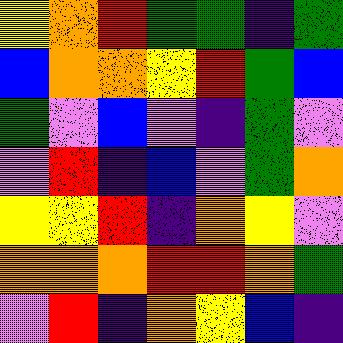[["yellow", "orange", "red", "green", "green", "indigo", "green"], ["blue", "orange", "orange", "yellow", "red", "green", "blue"], ["green", "violet", "blue", "violet", "indigo", "green", "violet"], ["violet", "red", "indigo", "blue", "violet", "green", "orange"], ["yellow", "yellow", "red", "indigo", "orange", "yellow", "violet"], ["orange", "orange", "orange", "red", "red", "orange", "green"], ["violet", "red", "indigo", "orange", "yellow", "blue", "indigo"]]